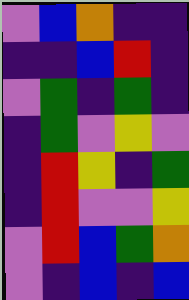[["violet", "blue", "orange", "indigo", "indigo"], ["indigo", "indigo", "blue", "red", "indigo"], ["violet", "green", "indigo", "green", "indigo"], ["indigo", "green", "violet", "yellow", "violet"], ["indigo", "red", "yellow", "indigo", "green"], ["indigo", "red", "violet", "violet", "yellow"], ["violet", "red", "blue", "green", "orange"], ["violet", "indigo", "blue", "indigo", "blue"]]